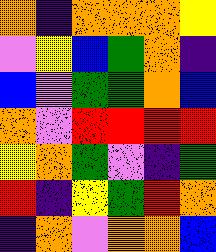[["orange", "indigo", "orange", "orange", "orange", "yellow"], ["violet", "yellow", "blue", "green", "orange", "indigo"], ["blue", "violet", "green", "green", "orange", "blue"], ["orange", "violet", "red", "red", "red", "red"], ["yellow", "orange", "green", "violet", "indigo", "green"], ["red", "indigo", "yellow", "green", "red", "orange"], ["indigo", "orange", "violet", "orange", "orange", "blue"]]